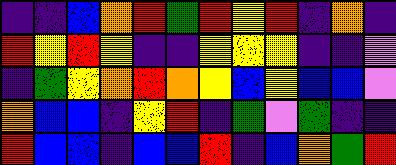[["indigo", "indigo", "blue", "orange", "red", "green", "red", "yellow", "red", "indigo", "orange", "indigo"], ["red", "yellow", "red", "yellow", "indigo", "indigo", "yellow", "yellow", "yellow", "indigo", "indigo", "violet"], ["indigo", "green", "yellow", "orange", "red", "orange", "yellow", "blue", "yellow", "blue", "blue", "violet"], ["orange", "blue", "blue", "indigo", "yellow", "red", "indigo", "green", "violet", "green", "indigo", "indigo"], ["red", "blue", "blue", "indigo", "blue", "blue", "red", "indigo", "blue", "orange", "green", "red"]]